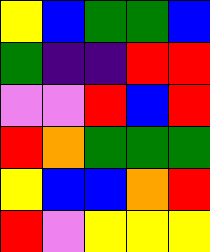[["yellow", "blue", "green", "green", "blue"], ["green", "indigo", "indigo", "red", "red"], ["violet", "violet", "red", "blue", "red"], ["red", "orange", "green", "green", "green"], ["yellow", "blue", "blue", "orange", "red"], ["red", "violet", "yellow", "yellow", "yellow"]]